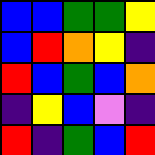[["blue", "blue", "green", "green", "yellow"], ["blue", "red", "orange", "yellow", "indigo"], ["red", "blue", "green", "blue", "orange"], ["indigo", "yellow", "blue", "violet", "indigo"], ["red", "indigo", "green", "blue", "red"]]